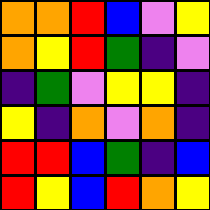[["orange", "orange", "red", "blue", "violet", "yellow"], ["orange", "yellow", "red", "green", "indigo", "violet"], ["indigo", "green", "violet", "yellow", "yellow", "indigo"], ["yellow", "indigo", "orange", "violet", "orange", "indigo"], ["red", "red", "blue", "green", "indigo", "blue"], ["red", "yellow", "blue", "red", "orange", "yellow"]]